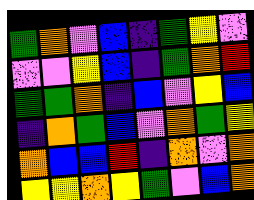[["green", "orange", "violet", "blue", "indigo", "green", "yellow", "violet"], ["violet", "violet", "yellow", "blue", "indigo", "green", "orange", "red"], ["green", "green", "orange", "indigo", "blue", "violet", "yellow", "blue"], ["indigo", "orange", "green", "blue", "violet", "orange", "green", "yellow"], ["orange", "blue", "blue", "red", "indigo", "orange", "violet", "orange"], ["yellow", "yellow", "orange", "yellow", "green", "violet", "blue", "orange"]]